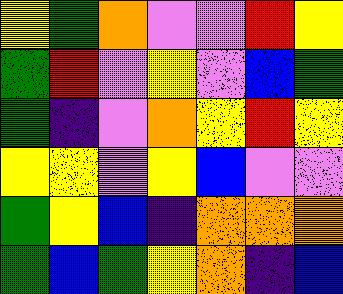[["yellow", "green", "orange", "violet", "violet", "red", "yellow"], ["green", "red", "violet", "yellow", "violet", "blue", "green"], ["green", "indigo", "violet", "orange", "yellow", "red", "yellow"], ["yellow", "yellow", "violet", "yellow", "blue", "violet", "violet"], ["green", "yellow", "blue", "indigo", "orange", "orange", "orange"], ["green", "blue", "green", "yellow", "orange", "indigo", "blue"]]